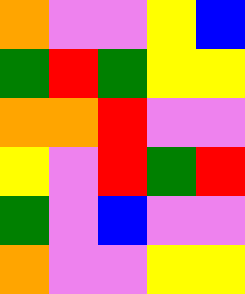[["orange", "violet", "violet", "yellow", "blue"], ["green", "red", "green", "yellow", "yellow"], ["orange", "orange", "red", "violet", "violet"], ["yellow", "violet", "red", "green", "red"], ["green", "violet", "blue", "violet", "violet"], ["orange", "violet", "violet", "yellow", "yellow"]]